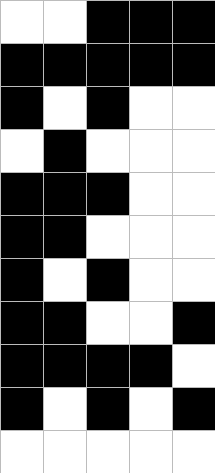[["white", "white", "black", "black", "black"], ["black", "black", "black", "black", "black"], ["black", "white", "black", "white", "white"], ["white", "black", "white", "white", "white"], ["black", "black", "black", "white", "white"], ["black", "black", "white", "white", "white"], ["black", "white", "black", "white", "white"], ["black", "black", "white", "white", "black"], ["black", "black", "black", "black", "white"], ["black", "white", "black", "white", "black"], ["white", "white", "white", "white", "white"]]